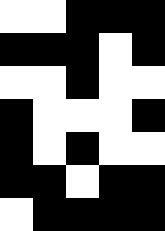[["white", "white", "black", "black", "black"], ["black", "black", "black", "white", "black"], ["white", "white", "black", "white", "white"], ["black", "white", "white", "white", "black"], ["black", "white", "black", "white", "white"], ["black", "black", "white", "black", "black"], ["white", "black", "black", "black", "black"]]